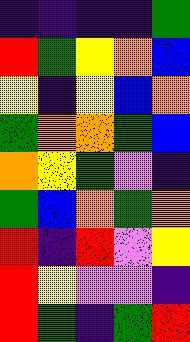[["indigo", "indigo", "indigo", "indigo", "green"], ["red", "green", "yellow", "orange", "blue"], ["yellow", "indigo", "yellow", "blue", "orange"], ["green", "orange", "orange", "green", "blue"], ["orange", "yellow", "green", "violet", "indigo"], ["green", "blue", "orange", "green", "orange"], ["red", "indigo", "red", "violet", "yellow"], ["red", "yellow", "violet", "violet", "indigo"], ["red", "green", "indigo", "green", "red"]]